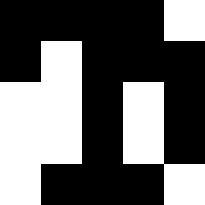[["black", "black", "black", "black", "white"], ["black", "white", "black", "black", "black"], ["white", "white", "black", "white", "black"], ["white", "white", "black", "white", "black"], ["white", "black", "black", "black", "white"]]